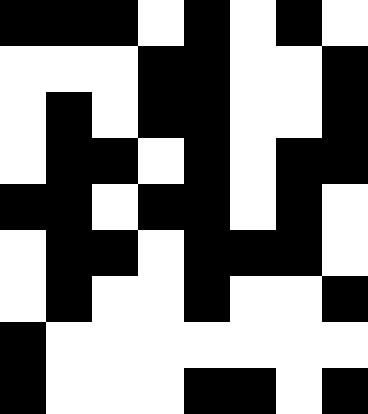[["black", "black", "black", "white", "black", "white", "black", "white"], ["white", "white", "white", "black", "black", "white", "white", "black"], ["white", "black", "white", "black", "black", "white", "white", "black"], ["white", "black", "black", "white", "black", "white", "black", "black"], ["black", "black", "white", "black", "black", "white", "black", "white"], ["white", "black", "black", "white", "black", "black", "black", "white"], ["white", "black", "white", "white", "black", "white", "white", "black"], ["black", "white", "white", "white", "white", "white", "white", "white"], ["black", "white", "white", "white", "black", "black", "white", "black"]]